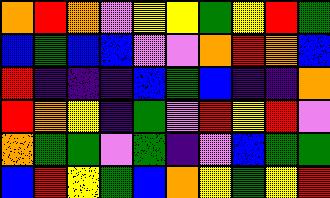[["orange", "red", "orange", "violet", "yellow", "yellow", "green", "yellow", "red", "green"], ["blue", "green", "blue", "blue", "violet", "violet", "orange", "red", "orange", "blue"], ["red", "indigo", "indigo", "indigo", "blue", "green", "blue", "indigo", "indigo", "orange"], ["red", "orange", "yellow", "indigo", "green", "violet", "red", "yellow", "red", "violet"], ["orange", "green", "green", "violet", "green", "indigo", "violet", "blue", "green", "green"], ["blue", "red", "yellow", "green", "blue", "orange", "yellow", "green", "yellow", "red"]]